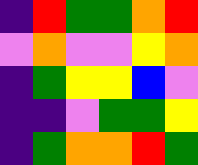[["indigo", "red", "green", "green", "orange", "red"], ["violet", "orange", "violet", "violet", "yellow", "orange"], ["indigo", "green", "yellow", "yellow", "blue", "violet"], ["indigo", "indigo", "violet", "green", "green", "yellow"], ["indigo", "green", "orange", "orange", "red", "green"]]